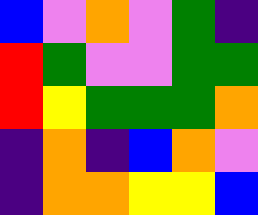[["blue", "violet", "orange", "violet", "green", "indigo"], ["red", "green", "violet", "violet", "green", "green"], ["red", "yellow", "green", "green", "green", "orange"], ["indigo", "orange", "indigo", "blue", "orange", "violet"], ["indigo", "orange", "orange", "yellow", "yellow", "blue"]]